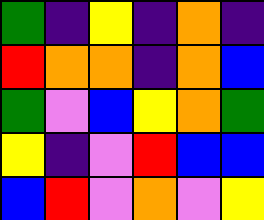[["green", "indigo", "yellow", "indigo", "orange", "indigo"], ["red", "orange", "orange", "indigo", "orange", "blue"], ["green", "violet", "blue", "yellow", "orange", "green"], ["yellow", "indigo", "violet", "red", "blue", "blue"], ["blue", "red", "violet", "orange", "violet", "yellow"]]